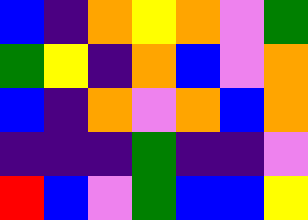[["blue", "indigo", "orange", "yellow", "orange", "violet", "green"], ["green", "yellow", "indigo", "orange", "blue", "violet", "orange"], ["blue", "indigo", "orange", "violet", "orange", "blue", "orange"], ["indigo", "indigo", "indigo", "green", "indigo", "indigo", "violet"], ["red", "blue", "violet", "green", "blue", "blue", "yellow"]]